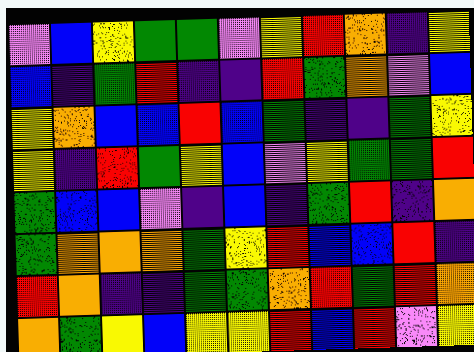[["violet", "blue", "yellow", "green", "green", "violet", "yellow", "red", "orange", "indigo", "yellow"], ["blue", "indigo", "green", "red", "indigo", "indigo", "red", "green", "orange", "violet", "blue"], ["yellow", "orange", "blue", "blue", "red", "blue", "green", "indigo", "indigo", "green", "yellow"], ["yellow", "indigo", "red", "green", "yellow", "blue", "violet", "yellow", "green", "green", "red"], ["green", "blue", "blue", "violet", "indigo", "blue", "indigo", "green", "red", "indigo", "orange"], ["green", "orange", "orange", "orange", "green", "yellow", "red", "blue", "blue", "red", "indigo"], ["red", "orange", "indigo", "indigo", "green", "green", "orange", "red", "green", "red", "orange"], ["orange", "green", "yellow", "blue", "yellow", "yellow", "red", "blue", "red", "violet", "yellow"]]